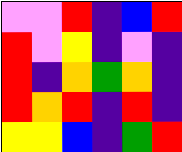[["violet", "violet", "red", "indigo", "blue", "red"], ["red", "violet", "yellow", "indigo", "violet", "indigo"], ["red", "indigo", "orange", "green", "orange", "indigo"], ["red", "orange", "red", "indigo", "red", "indigo"], ["yellow", "yellow", "blue", "indigo", "green", "red"]]